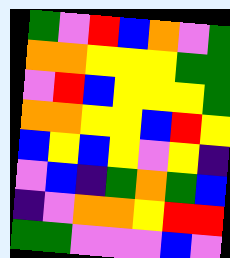[["green", "violet", "red", "blue", "orange", "violet", "green"], ["orange", "orange", "yellow", "yellow", "yellow", "green", "green"], ["violet", "red", "blue", "yellow", "yellow", "yellow", "green"], ["orange", "orange", "yellow", "yellow", "blue", "red", "yellow"], ["blue", "yellow", "blue", "yellow", "violet", "yellow", "indigo"], ["violet", "blue", "indigo", "green", "orange", "green", "blue"], ["indigo", "violet", "orange", "orange", "yellow", "red", "red"], ["green", "green", "violet", "violet", "violet", "blue", "violet"]]